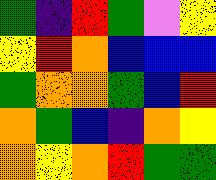[["green", "indigo", "red", "green", "violet", "yellow"], ["yellow", "red", "orange", "blue", "blue", "blue"], ["green", "orange", "orange", "green", "blue", "red"], ["orange", "green", "blue", "indigo", "orange", "yellow"], ["orange", "yellow", "orange", "red", "green", "green"]]